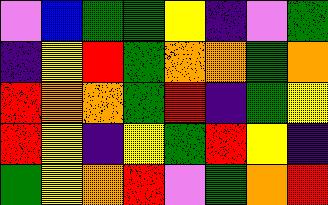[["violet", "blue", "green", "green", "yellow", "indigo", "violet", "green"], ["indigo", "yellow", "red", "green", "orange", "orange", "green", "orange"], ["red", "orange", "orange", "green", "red", "indigo", "green", "yellow"], ["red", "yellow", "indigo", "yellow", "green", "red", "yellow", "indigo"], ["green", "yellow", "orange", "red", "violet", "green", "orange", "red"]]